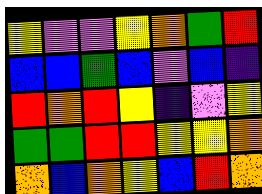[["yellow", "violet", "violet", "yellow", "orange", "green", "red"], ["blue", "blue", "green", "blue", "violet", "blue", "indigo"], ["red", "orange", "red", "yellow", "indigo", "violet", "yellow"], ["green", "green", "red", "red", "yellow", "yellow", "orange"], ["orange", "blue", "orange", "yellow", "blue", "red", "orange"]]